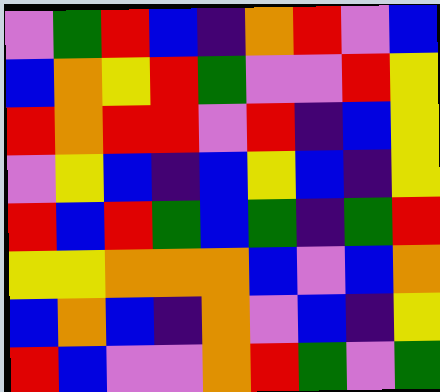[["violet", "green", "red", "blue", "indigo", "orange", "red", "violet", "blue"], ["blue", "orange", "yellow", "red", "green", "violet", "violet", "red", "yellow"], ["red", "orange", "red", "red", "violet", "red", "indigo", "blue", "yellow"], ["violet", "yellow", "blue", "indigo", "blue", "yellow", "blue", "indigo", "yellow"], ["red", "blue", "red", "green", "blue", "green", "indigo", "green", "red"], ["yellow", "yellow", "orange", "orange", "orange", "blue", "violet", "blue", "orange"], ["blue", "orange", "blue", "indigo", "orange", "violet", "blue", "indigo", "yellow"], ["red", "blue", "violet", "violet", "orange", "red", "green", "violet", "green"]]